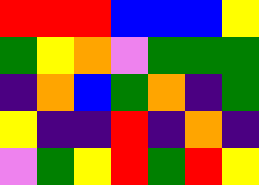[["red", "red", "red", "blue", "blue", "blue", "yellow"], ["green", "yellow", "orange", "violet", "green", "green", "green"], ["indigo", "orange", "blue", "green", "orange", "indigo", "green"], ["yellow", "indigo", "indigo", "red", "indigo", "orange", "indigo"], ["violet", "green", "yellow", "red", "green", "red", "yellow"]]